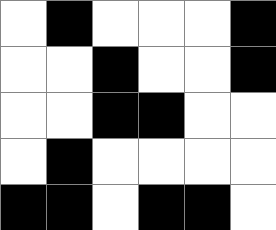[["white", "black", "white", "white", "white", "black"], ["white", "white", "black", "white", "white", "black"], ["white", "white", "black", "black", "white", "white"], ["white", "black", "white", "white", "white", "white"], ["black", "black", "white", "black", "black", "white"]]